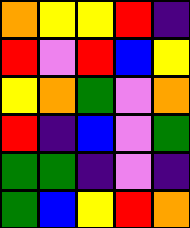[["orange", "yellow", "yellow", "red", "indigo"], ["red", "violet", "red", "blue", "yellow"], ["yellow", "orange", "green", "violet", "orange"], ["red", "indigo", "blue", "violet", "green"], ["green", "green", "indigo", "violet", "indigo"], ["green", "blue", "yellow", "red", "orange"]]